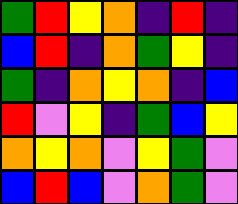[["green", "red", "yellow", "orange", "indigo", "red", "indigo"], ["blue", "red", "indigo", "orange", "green", "yellow", "indigo"], ["green", "indigo", "orange", "yellow", "orange", "indigo", "blue"], ["red", "violet", "yellow", "indigo", "green", "blue", "yellow"], ["orange", "yellow", "orange", "violet", "yellow", "green", "violet"], ["blue", "red", "blue", "violet", "orange", "green", "violet"]]